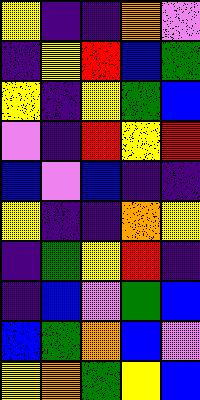[["yellow", "indigo", "indigo", "orange", "violet"], ["indigo", "yellow", "red", "blue", "green"], ["yellow", "indigo", "yellow", "green", "blue"], ["violet", "indigo", "red", "yellow", "red"], ["blue", "violet", "blue", "indigo", "indigo"], ["yellow", "indigo", "indigo", "orange", "yellow"], ["indigo", "green", "yellow", "red", "indigo"], ["indigo", "blue", "violet", "green", "blue"], ["blue", "green", "orange", "blue", "violet"], ["yellow", "orange", "green", "yellow", "blue"]]